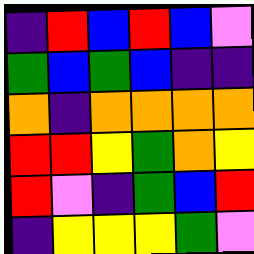[["indigo", "red", "blue", "red", "blue", "violet"], ["green", "blue", "green", "blue", "indigo", "indigo"], ["orange", "indigo", "orange", "orange", "orange", "orange"], ["red", "red", "yellow", "green", "orange", "yellow"], ["red", "violet", "indigo", "green", "blue", "red"], ["indigo", "yellow", "yellow", "yellow", "green", "violet"]]